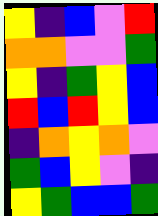[["yellow", "indigo", "blue", "violet", "red"], ["orange", "orange", "violet", "violet", "green"], ["yellow", "indigo", "green", "yellow", "blue"], ["red", "blue", "red", "yellow", "blue"], ["indigo", "orange", "yellow", "orange", "violet"], ["green", "blue", "yellow", "violet", "indigo"], ["yellow", "green", "blue", "blue", "green"]]